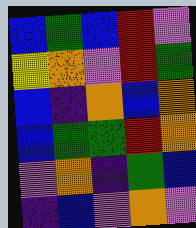[["blue", "green", "blue", "red", "violet"], ["yellow", "orange", "violet", "red", "green"], ["blue", "indigo", "orange", "blue", "orange"], ["blue", "green", "green", "red", "orange"], ["violet", "orange", "indigo", "green", "blue"], ["indigo", "blue", "violet", "orange", "violet"]]